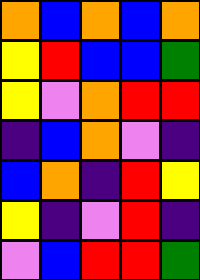[["orange", "blue", "orange", "blue", "orange"], ["yellow", "red", "blue", "blue", "green"], ["yellow", "violet", "orange", "red", "red"], ["indigo", "blue", "orange", "violet", "indigo"], ["blue", "orange", "indigo", "red", "yellow"], ["yellow", "indigo", "violet", "red", "indigo"], ["violet", "blue", "red", "red", "green"]]